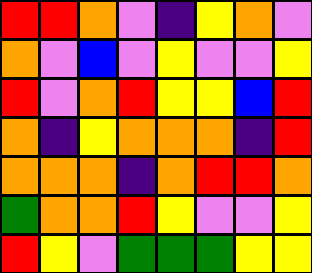[["red", "red", "orange", "violet", "indigo", "yellow", "orange", "violet"], ["orange", "violet", "blue", "violet", "yellow", "violet", "violet", "yellow"], ["red", "violet", "orange", "red", "yellow", "yellow", "blue", "red"], ["orange", "indigo", "yellow", "orange", "orange", "orange", "indigo", "red"], ["orange", "orange", "orange", "indigo", "orange", "red", "red", "orange"], ["green", "orange", "orange", "red", "yellow", "violet", "violet", "yellow"], ["red", "yellow", "violet", "green", "green", "green", "yellow", "yellow"]]